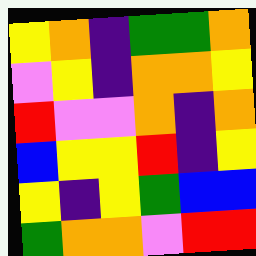[["yellow", "orange", "indigo", "green", "green", "orange"], ["violet", "yellow", "indigo", "orange", "orange", "yellow"], ["red", "violet", "violet", "orange", "indigo", "orange"], ["blue", "yellow", "yellow", "red", "indigo", "yellow"], ["yellow", "indigo", "yellow", "green", "blue", "blue"], ["green", "orange", "orange", "violet", "red", "red"]]